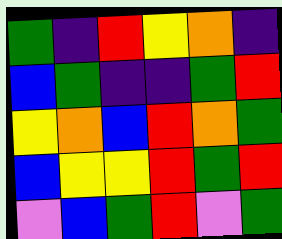[["green", "indigo", "red", "yellow", "orange", "indigo"], ["blue", "green", "indigo", "indigo", "green", "red"], ["yellow", "orange", "blue", "red", "orange", "green"], ["blue", "yellow", "yellow", "red", "green", "red"], ["violet", "blue", "green", "red", "violet", "green"]]